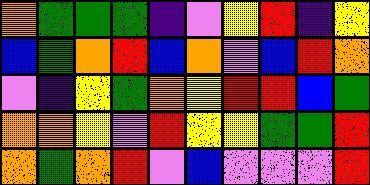[["orange", "green", "green", "green", "indigo", "violet", "yellow", "red", "indigo", "yellow"], ["blue", "green", "orange", "red", "blue", "orange", "violet", "blue", "red", "orange"], ["violet", "indigo", "yellow", "green", "orange", "yellow", "red", "red", "blue", "green"], ["orange", "orange", "yellow", "violet", "red", "yellow", "yellow", "green", "green", "red"], ["orange", "green", "orange", "red", "violet", "blue", "violet", "violet", "violet", "red"]]